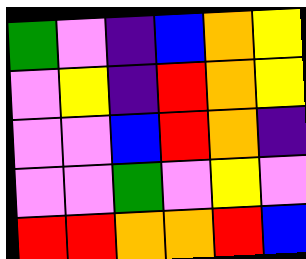[["green", "violet", "indigo", "blue", "orange", "yellow"], ["violet", "yellow", "indigo", "red", "orange", "yellow"], ["violet", "violet", "blue", "red", "orange", "indigo"], ["violet", "violet", "green", "violet", "yellow", "violet"], ["red", "red", "orange", "orange", "red", "blue"]]